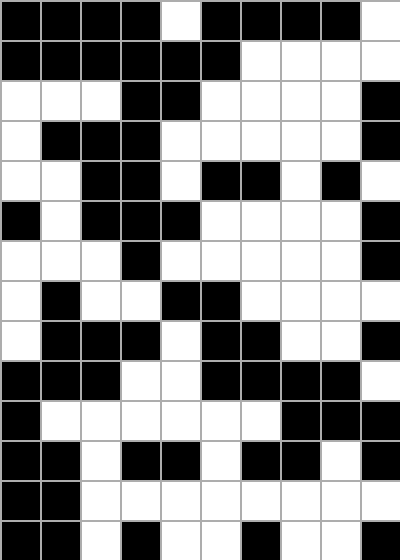[["black", "black", "black", "black", "white", "black", "black", "black", "black", "white"], ["black", "black", "black", "black", "black", "black", "white", "white", "white", "white"], ["white", "white", "white", "black", "black", "white", "white", "white", "white", "black"], ["white", "black", "black", "black", "white", "white", "white", "white", "white", "black"], ["white", "white", "black", "black", "white", "black", "black", "white", "black", "white"], ["black", "white", "black", "black", "black", "white", "white", "white", "white", "black"], ["white", "white", "white", "black", "white", "white", "white", "white", "white", "black"], ["white", "black", "white", "white", "black", "black", "white", "white", "white", "white"], ["white", "black", "black", "black", "white", "black", "black", "white", "white", "black"], ["black", "black", "black", "white", "white", "black", "black", "black", "black", "white"], ["black", "white", "white", "white", "white", "white", "white", "black", "black", "black"], ["black", "black", "white", "black", "black", "white", "black", "black", "white", "black"], ["black", "black", "white", "white", "white", "white", "white", "white", "white", "white"], ["black", "black", "white", "black", "white", "white", "black", "white", "white", "black"]]